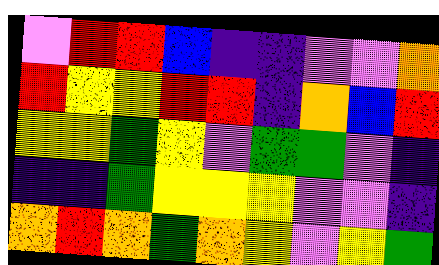[["violet", "red", "red", "blue", "indigo", "indigo", "violet", "violet", "orange"], ["red", "yellow", "yellow", "red", "red", "indigo", "orange", "blue", "red"], ["yellow", "yellow", "green", "yellow", "violet", "green", "green", "violet", "indigo"], ["indigo", "indigo", "green", "yellow", "yellow", "yellow", "violet", "violet", "indigo"], ["orange", "red", "orange", "green", "orange", "yellow", "violet", "yellow", "green"]]